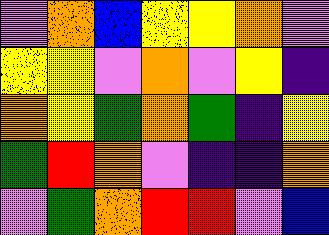[["violet", "orange", "blue", "yellow", "yellow", "orange", "violet"], ["yellow", "yellow", "violet", "orange", "violet", "yellow", "indigo"], ["orange", "yellow", "green", "orange", "green", "indigo", "yellow"], ["green", "red", "orange", "violet", "indigo", "indigo", "orange"], ["violet", "green", "orange", "red", "red", "violet", "blue"]]